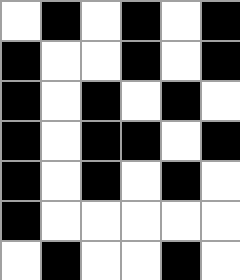[["white", "black", "white", "black", "white", "black"], ["black", "white", "white", "black", "white", "black"], ["black", "white", "black", "white", "black", "white"], ["black", "white", "black", "black", "white", "black"], ["black", "white", "black", "white", "black", "white"], ["black", "white", "white", "white", "white", "white"], ["white", "black", "white", "white", "black", "white"]]